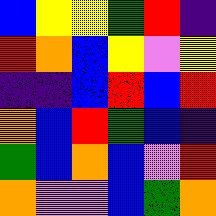[["blue", "yellow", "yellow", "green", "red", "indigo"], ["red", "orange", "blue", "yellow", "violet", "yellow"], ["indigo", "indigo", "blue", "red", "blue", "red"], ["orange", "blue", "red", "green", "blue", "indigo"], ["green", "blue", "orange", "blue", "violet", "red"], ["orange", "violet", "violet", "blue", "green", "orange"]]